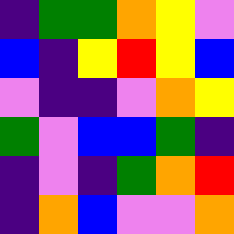[["indigo", "green", "green", "orange", "yellow", "violet"], ["blue", "indigo", "yellow", "red", "yellow", "blue"], ["violet", "indigo", "indigo", "violet", "orange", "yellow"], ["green", "violet", "blue", "blue", "green", "indigo"], ["indigo", "violet", "indigo", "green", "orange", "red"], ["indigo", "orange", "blue", "violet", "violet", "orange"]]